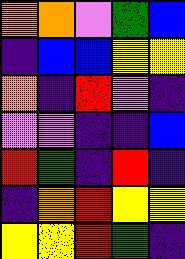[["orange", "orange", "violet", "green", "blue"], ["indigo", "blue", "blue", "yellow", "yellow"], ["orange", "indigo", "red", "violet", "indigo"], ["violet", "violet", "indigo", "indigo", "blue"], ["red", "green", "indigo", "red", "indigo"], ["indigo", "orange", "red", "yellow", "yellow"], ["yellow", "yellow", "red", "green", "indigo"]]